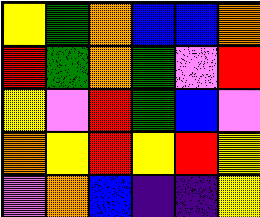[["yellow", "green", "orange", "blue", "blue", "orange"], ["red", "green", "orange", "green", "violet", "red"], ["yellow", "violet", "red", "green", "blue", "violet"], ["orange", "yellow", "red", "yellow", "red", "yellow"], ["violet", "orange", "blue", "indigo", "indigo", "yellow"]]